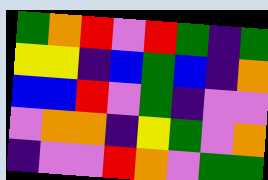[["green", "orange", "red", "violet", "red", "green", "indigo", "green"], ["yellow", "yellow", "indigo", "blue", "green", "blue", "indigo", "orange"], ["blue", "blue", "red", "violet", "green", "indigo", "violet", "violet"], ["violet", "orange", "orange", "indigo", "yellow", "green", "violet", "orange"], ["indigo", "violet", "violet", "red", "orange", "violet", "green", "green"]]